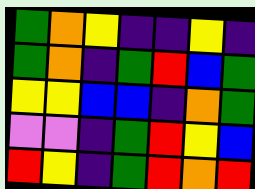[["green", "orange", "yellow", "indigo", "indigo", "yellow", "indigo"], ["green", "orange", "indigo", "green", "red", "blue", "green"], ["yellow", "yellow", "blue", "blue", "indigo", "orange", "green"], ["violet", "violet", "indigo", "green", "red", "yellow", "blue"], ["red", "yellow", "indigo", "green", "red", "orange", "red"]]